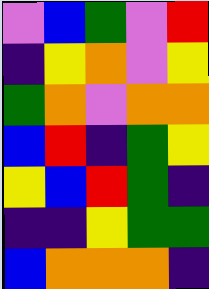[["violet", "blue", "green", "violet", "red"], ["indigo", "yellow", "orange", "violet", "yellow"], ["green", "orange", "violet", "orange", "orange"], ["blue", "red", "indigo", "green", "yellow"], ["yellow", "blue", "red", "green", "indigo"], ["indigo", "indigo", "yellow", "green", "green"], ["blue", "orange", "orange", "orange", "indigo"]]